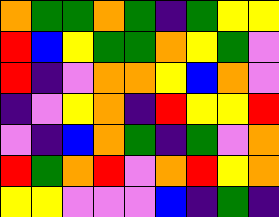[["orange", "green", "green", "orange", "green", "indigo", "green", "yellow", "yellow"], ["red", "blue", "yellow", "green", "green", "orange", "yellow", "green", "violet"], ["red", "indigo", "violet", "orange", "orange", "yellow", "blue", "orange", "violet"], ["indigo", "violet", "yellow", "orange", "indigo", "red", "yellow", "yellow", "red"], ["violet", "indigo", "blue", "orange", "green", "indigo", "green", "violet", "orange"], ["red", "green", "orange", "red", "violet", "orange", "red", "yellow", "orange"], ["yellow", "yellow", "violet", "violet", "violet", "blue", "indigo", "green", "indigo"]]